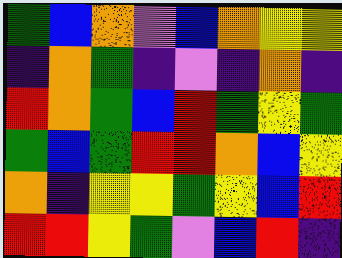[["green", "blue", "orange", "violet", "blue", "orange", "yellow", "yellow"], ["indigo", "orange", "green", "indigo", "violet", "indigo", "orange", "indigo"], ["red", "orange", "green", "blue", "red", "green", "yellow", "green"], ["green", "blue", "green", "red", "red", "orange", "blue", "yellow"], ["orange", "indigo", "yellow", "yellow", "green", "yellow", "blue", "red"], ["red", "red", "yellow", "green", "violet", "blue", "red", "indigo"]]